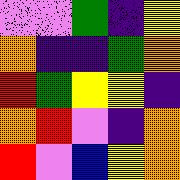[["violet", "violet", "green", "indigo", "yellow"], ["orange", "indigo", "indigo", "green", "orange"], ["red", "green", "yellow", "yellow", "indigo"], ["orange", "red", "violet", "indigo", "orange"], ["red", "violet", "blue", "yellow", "orange"]]